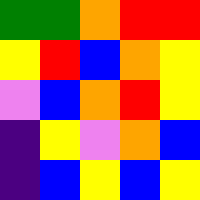[["green", "green", "orange", "red", "red"], ["yellow", "red", "blue", "orange", "yellow"], ["violet", "blue", "orange", "red", "yellow"], ["indigo", "yellow", "violet", "orange", "blue"], ["indigo", "blue", "yellow", "blue", "yellow"]]